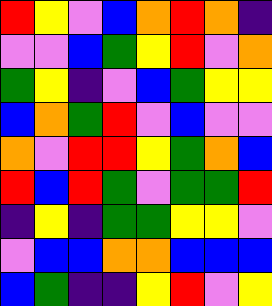[["red", "yellow", "violet", "blue", "orange", "red", "orange", "indigo"], ["violet", "violet", "blue", "green", "yellow", "red", "violet", "orange"], ["green", "yellow", "indigo", "violet", "blue", "green", "yellow", "yellow"], ["blue", "orange", "green", "red", "violet", "blue", "violet", "violet"], ["orange", "violet", "red", "red", "yellow", "green", "orange", "blue"], ["red", "blue", "red", "green", "violet", "green", "green", "red"], ["indigo", "yellow", "indigo", "green", "green", "yellow", "yellow", "violet"], ["violet", "blue", "blue", "orange", "orange", "blue", "blue", "blue"], ["blue", "green", "indigo", "indigo", "yellow", "red", "violet", "yellow"]]